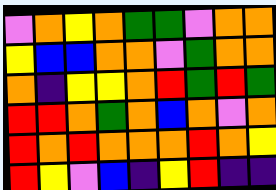[["violet", "orange", "yellow", "orange", "green", "green", "violet", "orange", "orange"], ["yellow", "blue", "blue", "orange", "orange", "violet", "green", "orange", "orange"], ["orange", "indigo", "yellow", "yellow", "orange", "red", "green", "red", "green"], ["red", "red", "orange", "green", "orange", "blue", "orange", "violet", "orange"], ["red", "orange", "red", "orange", "orange", "orange", "red", "orange", "yellow"], ["red", "yellow", "violet", "blue", "indigo", "yellow", "red", "indigo", "indigo"]]